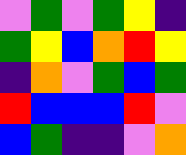[["violet", "green", "violet", "green", "yellow", "indigo"], ["green", "yellow", "blue", "orange", "red", "yellow"], ["indigo", "orange", "violet", "green", "blue", "green"], ["red", "blue", "blue", "blue", "red", "violet"], ["blue", "green", "indigo", "indigo", "violet", "orange"]]